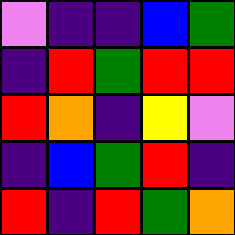[["violet", "indigo", "indigo", "blue", "green"], ["indigo", "red", "green", "red", "red"], ["red", "orange", "indigo", "yellow", "violet"], ["indigo", "blue", "green", "red", "indigo"], ["red", "indigo", "red", "green", "orange"]]